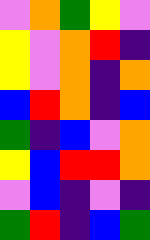[["violet", "orange", "green", "yellow", "violet"], ["yellow", "violet", "orange", "red", "indigo"], ["yellow", "violet", "orange", "indigo", "orange"], ["blue", "red", "orange", "indigo", "blue"], ["green", "indigo", "blue", "violet", "orange"], ["yellow", "blue", "red", "red", "orange"], ["violet", "blue", "indigo", "violet", "indigo"], ["green", "red", "indigo", "blue", "green"]]